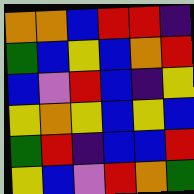[["orange", "orange", "blue", "red", "red", "indigo"], ["green", "blue", "yellow", "blue", "orange", "red"], ["blue", "violet", "red", "blue", "indigo", "yellow"], ["yellow", "orange", "yellow", "blue", "yellow", "blue"], ["green", "red", "indigo", "blue", "blue", "red"], ["yellow", "blue", "violet", "red", "orange", "green"]]